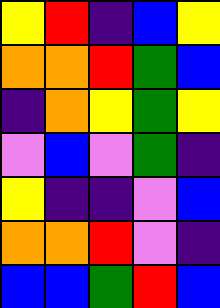[["yellow", "red", "indigo", "blue", "yellow"], ["orange", "orange", "red", "green", "blue"], ["indigo", "orange", "yellow", "green", "yellow"], ["violet", "blue", "violet", "green", "indigo"], ["yellow", "indigo", "indigo", "violet", "blue"], ["orange", "orange", "red", "violet", "indigo"], ["blue", "blue", "green", "red", "blue"]]